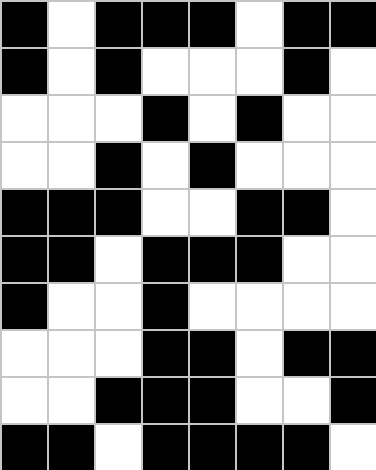[["black", "white", "black", "black", "black", "white", "black", "black"], ["black", "white", "black", "white", "white", "white", "black", "white"], ["white", "white", "white", "black", "white", "black", "white", "white"], ["white", "white", "black", "white", "black", "white", "white", "white"], ["black", "black", "black", "white", "white", "black", "black", "white"], ["black", "black", "white", "black", "black", "black", "white", "white"], ["black", "white", "white", "black", "white", "white", "white", "white"], ["white", "white", "white", "black", "black", "white", "black", "black"], ["white", "white", "black", "black", "black", "white", "white", "black"], ["black", "black", "white", "black", "black", "black", "black", "white"]]